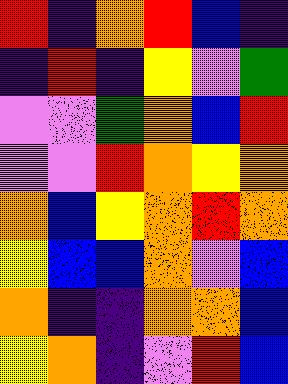[["red", "indigo", "orange", "red", "blue", "indigo"], ["indigo", "red", "indigo", "yellow", "violet", "green"], ["violet", "violet", "green", "orange", "blue", "red"], ["violet", "violet", "red", "orange", "yellow", "orange"], ["orange", "blue", "yellow", "orange", "red", "orange"], ["yellow", "blue", "blue", "orange", "violet", "blue"], ["orange", "indigo", "indigo", "orange", "orange", "blue"], ["yellow", "orange", "indigo", "violet", "red", "blue"]]